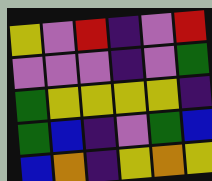[["yellow", "violet", "red", "indigo", "violet", "red"], ["violet", "violet", "violet", "indigo", "violet", "green"], ["green", "yellow", "yellow", "yellow", "yellow", "indigo"], ["green", "blue", "indigo", "violet", "green", "blue"], ["blue", "orange", "indigo", "yellow", "orange", "yellow"]]